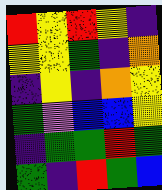[["red", "yellow", "red", "yellow", "indigo"], ["yellow", "yellow", "green", "indigo", "orange"], ["indigo", "yellow", "indigo", "orange", "yellow"], ["green", "violet", "blue", "blue", "yellow"], ["indigo", "green", "green", "red", "green"], ["green", "indigo", "red", "green", "blue"]]